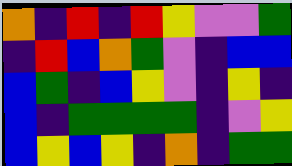[["orange", "indigo", "red", "indigo", "red", "yellow", "violet", "violet", "green"], ["indigo", "red", "blue", "orange", "green", "violet", "indigo", "blue", "blue"], ["blue", "green", "indigo", "blue", "yellow", "violet", "indigo", "yellow", "indigo"], ["blue", "indigo", "green", "green", "green", "green", "indigo", "violet", "yellow"], ["blue", "yellow", "blue", "yellow", "indigo", "orange", "indigo", "green", "green"]]